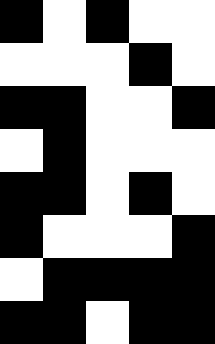[["black", "white", "black", "white", "white"], ["white", "white", "white", "black", "white"], ["black", "black", "white", "white", "black"], ["white", "black", "white", "white", "white"], ["black", "black", "white", "black", "white"], ["black", "white", "white", "white", "black"], ["white", "black", "black", "black", "black"], ["black", "black", "white", "black", "black"]]